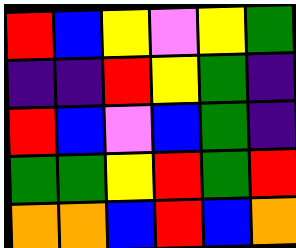[["red", "blue", "yellow", "violet", "yellow", "green"], ["indigo", "indigo", "red", "yellow", "green", "indigo"], ["red", "blue", "violet", "blue", "green", "indigo"], ["green", "green", "yellow", "red", "green", "red"], ["orange", "orange", "blue", "red", "blue", "orange"]]